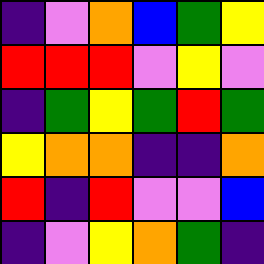[["indigo", "violet", "orange", "blue", "green", "yellow"], ["red", "red", "red", "violet", "yellow", "violet"], ["indigo", "green", "yellow", "green", "red", "green"], ["yellow", "orange", "orange", "indigo", "indigo", "orange"], ["red", "indigo", "red", "violet", "violet", "blue"], ["indigo", "violet", "yellow", "orange", "green", "indigo"]]